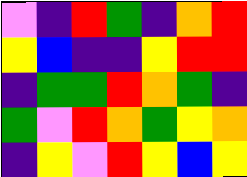[["violet", "indigo", "red", "green", "indigo", "orange", "red"], ["yellow", "blue", "indigo", "indigo", "yellow", "red", "red"], ["indigo", "green", "green", "red", "orange", "green", "indigo"], ["green", "violet", "red", "orange", "green", "yellow", "orange"], ["indigo", "yellow", "violet", "red", "yellow", "blue", "yellow"]]